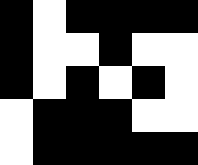[["black", "white", "black", "black", "black", "black"], ["black", "white", "white", "black", "white", "white"], ["black", "white", "black", "white", "black", "white"], ["white", "black", "black", "black", "white", "white"], ["white", "black", "black", "black", "black", "black"]]